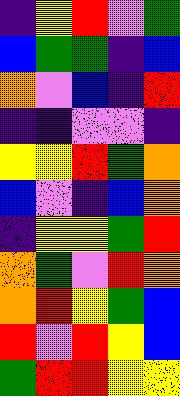[["indigo", "yellow", "red", "violet", "green"], ["blue", "green", "green", "indigo", "blue"], ["orange", "violet", "blue", "indigo", "red"], ["indigo", "indigo", "violet", "violet", "indigo"], ["yellow", "yellow", "red", "green", "orange"], ["blue", "violet", "indigo", "blue", "orange"], ["indigo", "yellow", "yellow", "green", "red"], ["orange", "green", "violet", "red", "orange"], ["orange", "red", "yellow", "green", "blue"], ["red", "violet", "red", "yellow", "blue"], ["green", "red", "red", "yellow", "yellow"]]